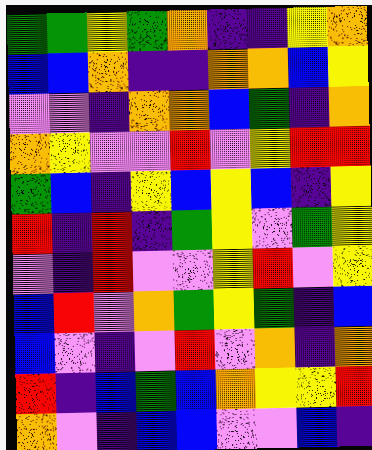[["green", "green", "yellow", "green", "orange", "indigo", "indigo", "yellow", "orange"], ["blue", "blue", "orange", "indigo", "indigo", "orange", "orange", "blue", "yellow"], ["violet", "violet", "indigo", "orange", "orange", "blue", "green", "indigo", "orange"], ["orange", "yellow", "violet", "violet", "red", "violet", "yellow", "red", "red"], ["green", "blue", "indigo", "yellow", "blue", "yellow", "blue", "indigo", "yellow"], ["red", "indigo", "red", "indigo", "green", "yellow", "violet", "green", "yellow"], ["violet", "indigo", "red", "violet", "violet", "yellow", "red", "violet", "yellow"], ["blue", "red", "violet", "orange", "green", "yellow", "green", "indigo", "blue"], ["blue", "violet", "indigo", "violet", "red", "violet", "orange", "indigo", "orange"], ["red", "indigo", "blue", "green", "blue", "orange", "yellow", "yellow", "red"], ["orange", "violet", "indigo", "blue", "blue", "violet", "violet", "blue", "indigo"]]